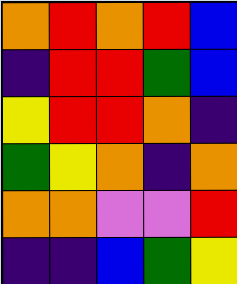[["orange", "red", "orange", "red", "blue"], ["indigo", "red", "red", "green", "blue"], ["yellow", "red", "red", "orange", "indigo"], ["green", "yellow", "orange", "indigo", "orange"], ["orange", "orange", "violet", "violet", "red"], ["indigo", "indigo", "blue", "green", "yellow"]]